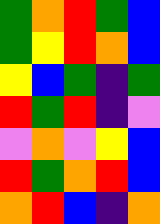[["green", "orange", "red", "green", "blue"], ["green", "yellow", "red", "orange", "blue"], ["yellow", "blue", "green", "indigo", "green"], ["red", "green", "red", "indigo", "violet"], ["violet", "orange", "violet", "yellow", "blue"], ["red", "green", "orange", "red", "blue"], ["orange", "red", "blue", "indigo", "orange"]]